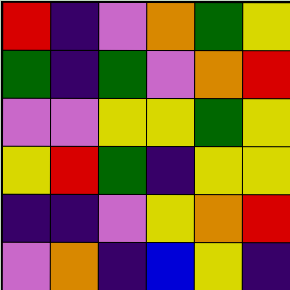[["red", "indigo", "violet", "orange", "green", "yellow"], ["green", "indigo", "green", "violet", "orange", "red"], ["violet", "violet", "yellow", "yellow", "green", "yellow"], ["yellow", "red", "green", "indigo", "yellow", "yellow"], ["indigo", "indigo", "violet", "yellow", "orange", "red"], ["violet", "orange", "indigo", "blue", "yellow", "indigo"]]